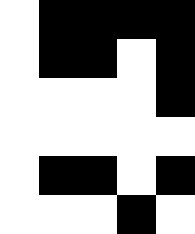[["white", "black", "black", "black", "black"], ["white", "black", "black", "white", "black"], ["white", "white", "white", "white", "black"], ["white", "white", "white", "white", "white"], ["white", "black", "black", "white", "black"], ["white", "white", "white", "black", "white"]]